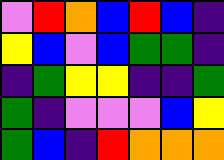[["violet", "red", "orange", "blue", "red", "blue", "indigo"], ["yellow", "blue", "violet", "blue", "green", "green", "indigo"], ["indigo", "green", "yellow", "yellow", "indigo", "indigo", "green"], ["green", "indigo", "violet", "violet", "violet", "blue", "yellow"], ["green", "blue", "indigo", "red", "orange", "orange", "orange"]]